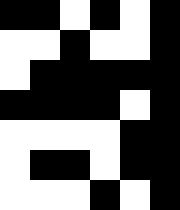[["black", "black", "white", "black", "white", "black"], ["white", "white", "black", "white", "white", "black"], ["white", "black", "black", "black", "black", "black"], ["black", "black", "black", "black", "white", "black"], ["white", "white", "white", "white", "black", "black"], ["white", "black", "black", "white", "black", "black"], ["white", "white", "white", "black", "white", "black"]]